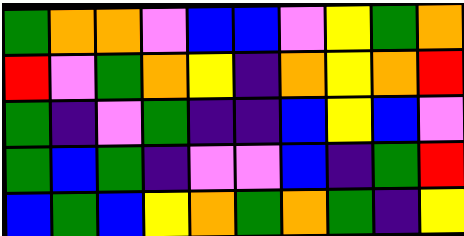[["green", "orange", "orange", "violet", "blue", "blue", "violet", "yellow", "green", "orange"], ["red", "violet", "green", "orange", "yellow", "indigo", "orange", "yellow", "orange", "red"], ["green", "indigo", "violet", "green", "indigo", "indigo", "blue", "yellow", "blue", "violet"], ["green", "blue", "green", "indigo", "violet", "violet", "blue", "indigo", "green", "red"], ["blue", "green", "blue", "yellow", "orange", "green", "orange", "green", "indigo", "yellow"]]